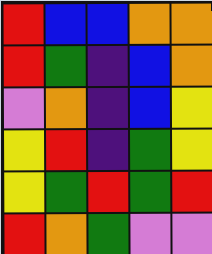[["red", "blue", "blue", "orange", "orange"], ["red", "green", "indigo", "blue", "orange"], ["violet", "orange", "indigo", "blue", "yellow"], ["yellow", "red", "indigo", "green", "yellow"], ["yellow", "green", "red", "green", "red"], ["red", "orange", "green", "violet", "violet"]]